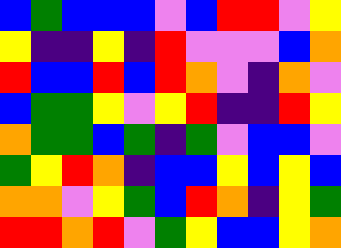[["blue", "green", "blue", "blue", "blue", "violet", "blue", "red", "red", "violet", "yellow"], ["yellow", "indigo", "indigo", "yellow", "indigo", "red", "violet", "violet", "violet", "blue", "orange"], ["red", "blue", "blue", "red", "blue", "red", "orange", "violet", "indigo", "orange", "violet"], ["blue", "green", "green", "yellow", "violet", "yellow", "red", "indigo", "indigo", "red", "yellow"], ["orange", "green", "green", "blue", "green", "indigo", "green", "violet", "blue", "blue", "violet"], ["green", "yellow", "red", "orange", "indigo", "blue", "blue", "yellow", "blue", "yellow", "blue"], ["orange", "orange", "violet", "yellow", "green", "blue", "red", "orange", "indigo", "yellow", "green"], ["red", "red", "orange", "red", "violet", "green", "yellow", "blue", "blue", "yellow", "orange"]]